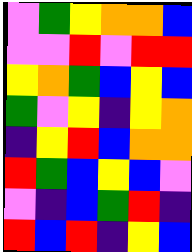[["violet", "green", "yellow", "orange", "orange", "blue"], ["violet", "violet", "red", "violet", "red", "red"], ["yellow", "orange", "green", "blue", "yellow", "blue"], ["green", "violet", "yellow", "indigo", "yellow", "orange"], ["indigo", "yellow", "red", "blue", "orange", "orange"], ["red", "green", "blue", "yellow", "blue", "violet"], ["violet", "indigo", "blue", "green", "red", "indigo"], ["red", "blue", "red", "indigo", "yellow", "blue"]]